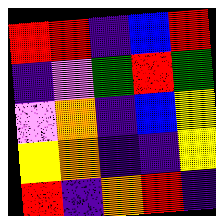[["red", "red", "indigo", "blue", "red"], ["indigo", "violet", "green", "red", "green"], ["violet", "orange", "indigo", "blue", "yellow"], ["yellow", "orange", "indigo", "indigo", "yellow"], ["red", "indigo", "orange", "red", "indigo"]]